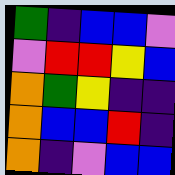[["green", "indigo", "blue", "blue", "violet"], ["violet", "red", "red", "yellow", "blue"], ["orange", "green", "yellow", "indigo", "indigo"], ["orange", "blue", "blue", "red", "indigo"], ["orange", "indigo", "violet", "blue", "blue"]]